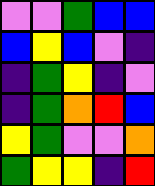[["violet", "violet", "green", "blue", "blue"], ["blue", "yellow", "blue", "violet", "indigo"], ["indigo", "green", "yellow", "indigo", "violet"], ["indigo", "green", "orange", "red", "blue"], ["yellow", "green", "violet", "violet", "orange"], ["green", "yellow", "yellow", "indigo", "red"]]